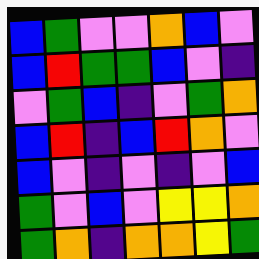[["blue", "green", "violet", "violet", "orange", "blue", "violet"], ["blue", "red", "green", "green", "blue", "violet", "indigo"], ["violet", "green", "blue", "indigo", "violet", "green", "orange"], ["blue", "red", "indigo", "blue", "red", "orange", "violet"], ["blue", "violet", "indigo", "violet", "indigo", "violet", "blue"], ["green", "violet", "blue", "violet", "yellow", "yellow", "orange"], ["green", "orange", "indigo", "orange", "orange", "yellow", "green"]]